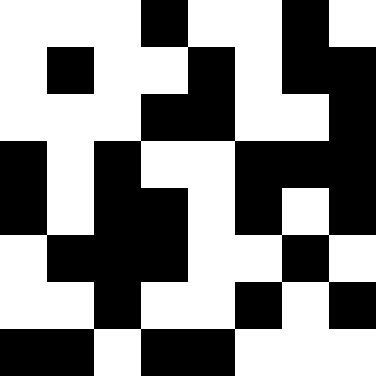[["white", "white", "white", "black", "white", "white", "black", "white"], ["white", "black", "white", "white", "black", "white", "black", "black"], ["white", "white", "white", "black", "black", "white", "white", "black"], ["black", "white", "black", "white", "white", "black", "black", "black"], ["black", "white", "black", "black", "white", "black", "white", "black"], ["white", "black", "black", "black", "white", "white", "black", "white"], ["white", "white", "black", "white", "white", "black", "white", "black"], ["black", "black", "white", "black", "black", "white", "white", "white"]]